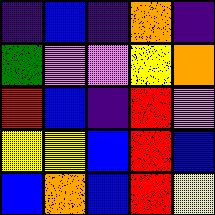[["indigo", "blue", "indigo", "orange", "indigo"], ["green", "violet", "violet", "yellow", "orange"], ["red", "blue", "indigo", "red", "violet"], ["yellow", "yellow", "blue", "red", "blue"], ["blue", "orange", "blue", "red", "yellow"]]